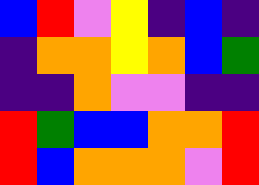[["blue", "red", "violet", "yellow", "indigo", "blue", "indigo"], ["indigo", "orange", "orange", "yellow", "orange", "blue", "green"], ["indigo", "indigo", "orange", "violet", "violet", "indigo", "indigo"], ["red", "green", "blue", "blue", "orange", "orange", "red"], ["red", "blue", "orange", "orange", "orange", "violet", "red"]]